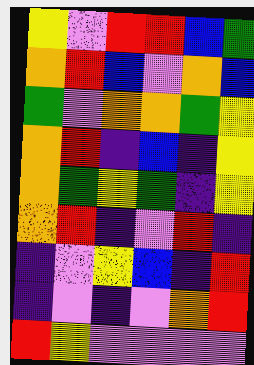[["yellow", "violet", "red", "red", "blue", "green"], ["orange", "red", "blue", "violet", "orange", "blue"], ["green", "violet", "orange", "orange", "green", "yellow"], ["orange", "red", "indigo", "blue", "indigo", "yellow"], ["orange", "green", "yellow", "green", "indigo", "yellow"], ["orange", "red", "indigo", "violet", "red", "indigo"], ["indigo", "violet", "yellow", "blue", "indigo", "red"], ["indigo", "violet", "indigo", "violet", "orange", "red"], ["red", "yellow", "violet", "violet", "violet", "violet"]]